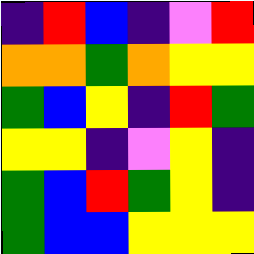[["indigo", "red", "blue", "indigo", "violet", "red"], ["orange", "orange", "green", "orange", "yellow", "yellow"], ["green", "blue", "yellow", "indigo", "red", "green"], ["yellow", "yellow", "indigo", "violet", "yellow", "indigo"], ["green", "blue", "red", "green", "yellow", "indigo"], ["green", "blue", "blue", "yellow", "yellow", "yellow"]]